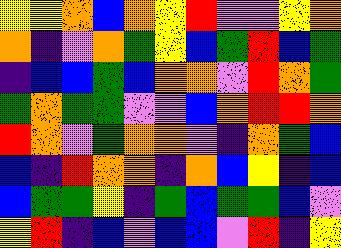[["yellow", "yellow", "orange", "blue", "orange", "yellow", "red", "violet", "violet", "yellow", "orange"], ["orange", "indigo", "violet", "orange", "green", "yellow", "blue", "green", "red", "blue", "green"], ["indigo", "blue", "blue", "green", "blue", "orange", "orange", "violet", "red", "orange", "green"], ["green", "orange", "green", "green", "violet", "violet", "blue", "orange", "red", "red", "orange"], ["red", "orange", "violet", "green", "orange", "orange", "violet", "indigo", "orange", "green", "blue"], ["blue", "indigo", "red", "orange", "orange", "indigo", "orange", "blue", "yellow", "indigo", "blue"], ["blue", "green", "green", "yellow", "indigo", "green", "blue", "green", "green", "blue", "violet"], ["yellow", "red", "indigo", "blue", "violet", "blue", "blue", "violet", "red", "indigo", "yellow"]]